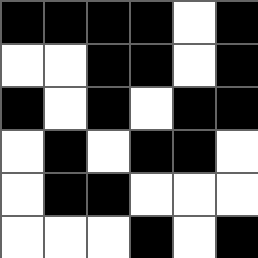[["black", "black", "black", "black", "white", "black"], ["white", "white", "black", "black", "white", "black"], ["black", "white", "black", "white", "black", "black"], ["white", "black", "white", "black", "black", "white"], ["white", "black", "black", "white", "white", "white"], ["white", "white", "white", "black", "white", "black"]]